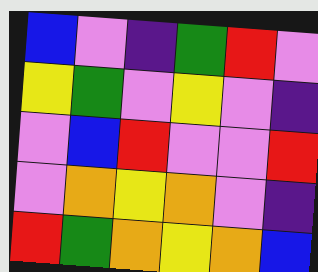[["blue", "violet", "indigo", "green", "red", "violet"], ["yellow", "green", "violet", "yellow", "violet", "indigo"], ["violet", "blue", "red", "violet", "violet", "red"], ["violet", "orange", "yellow", "orange", "violet", "indigo"], ["red", "green", "orange", "yellow", "orange", "blue"]]